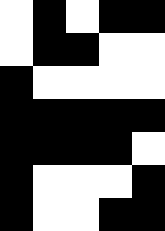[["white", "black", "white", "black", "black"], ["white", "black", "black", "white", "white"], ["black", "white", "white", "white", "white"], ["black", "black", "black", "black", "black"], ["black", "black", "black", "black", "white"], ["black", "white", "white", "white", "black"], ["black", "white", "white", "black", "black"]]